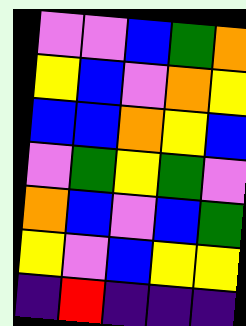[["violet", "violet", "blue", "green", "orange"], ["yellow", "blue", "violet", "orange", "yellow"], ["blue", "blue", "orange", "yellow", "blue"], ["violet", "green", "yellow", "green", "violet"], ["orange", "blue", "violet", "blue", "green"], ["yellow", "violet", "blue", "yellow", "yellow"], ["indigo", "red", "indigo", "indigo", "indigo"]]